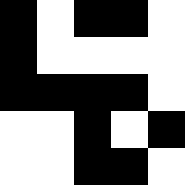[["black", "white", "black", "black", "white"], ["black", "white", "white", "white", "white"], ["black", "black", "black", "black", "white"], ["white", "white", "black", "white", "black"], ["white", "white", "black", "black", "white"]]